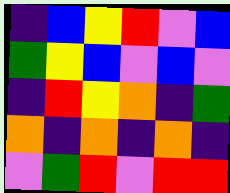[["indigo", "blue", "yellow", "red", "violet", "blue"], ["green", "yellow", "blue", "violet", "blue", "violet"], ["indigo", "red", "yellow", "orange", "indigo", "green"], ["orange", "indigo", "orange", "indigo", "orange", "indigo"], ["violet", "green", "red", "violet", "red", "red"]]